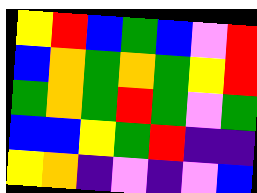[["yellow", "red", "blue", "green", "blue", "violet", "red"], ["blue", "orange", "green", "orange", "green", "yellow", "red"], ["green", "orange", "green", "red", "green", "violet", "green"], ["blue", "blue", "yellow", "green", "red", "indigo", "indigo"], ["yellow", "orange", "indigo", "violet", "indigo", "violet", "blue"]]